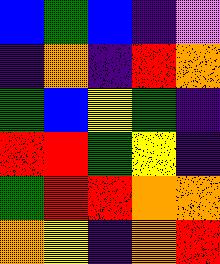[["blue", "green", "blue", "indigo", "violet"], ["indigo", "orange", "indigo", "red", "orange"], ["green", "blue", "yellow", "green", "indigo"], ["red", "red", "green", "yellow", "indigo"], ["green", "red", "red", "orange", "orange"], ["orange", "yellow", "indigo", "orange", "red"]]